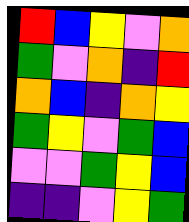[["red", "blue", "yellow", "violet", "orange"], ["green", "violet", "orange", "indigo", "red"], ["orange", "blue", "indigo", "orange", "yellow"], ["green", "yellow", "violet", "green", "blue"], ["violet", "violet", "green", "yellow", "blue"], ["indigo", "indigo", "violet", "yellow", "green"]]